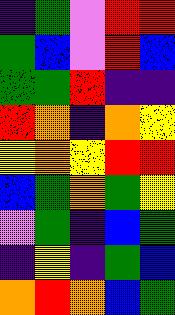[["indigo", "green", "violet", "red", "red"], ["green", "blue", "violet", "red", "blue"], ["green", "green", "red", "indigo", "indigo"], ["red", "orange", "indigo", "orange", "yellow"], ["yellow", "orange", "yellow", "red", "red"], ["blue", "green", "orange", "green", "yellow"], ["violet", "green", "indigo", "blue", "green"], ["indigo", "yellow", "indigo", "green", "blue"], ["orange", "red", "orange", "blue", "green"]]